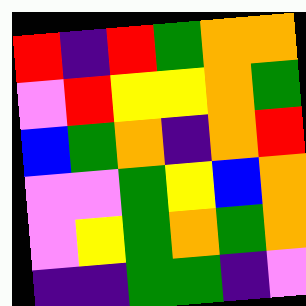[["red", "indigo", "red", "green", "orange", "orange"], ["violet", "red", "yellow", "yellow", "orange", "green"], ["blue", "green", "orange", "indigo", "orange", "red"], ["violet", "violet", "green", "yellow", "blue", "orange"], ["violet", "yellow", "green", "orange", "green", "orange"], ["indigo", "indigo", "green", "green", "indigo", "violet"]]